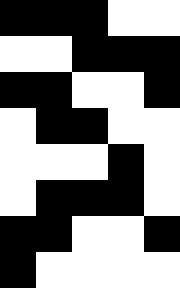[["black", "black", "black", "white", "white"], ["white", "white", "black", "black", "black"], ["black", "black", "white", "white", "black"], ["white", "black", "black", "white", "white"], ["white", "white", "white", "black", "white"], ["white", "black", "black", "black", "white"], ["black", "black", "white", "white", "black"], ["black", "white", "white", "white", "white"]]